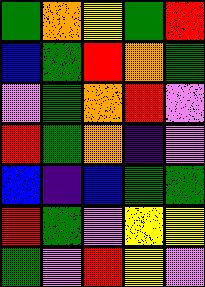[["green", "orange", "yellow", "green", "red"], ["blue", "green", "red", "orange", "green"], ["violet", "green", "orange", "red", "violet"], ["red", "green", "orange", "indigo", "violet"], ["blue", "indigo", "blue", "green", "green"], ["red", "green", "violet", "yellow", "yellow"], ["green", "violet", "red", "yellow", "violet"]]